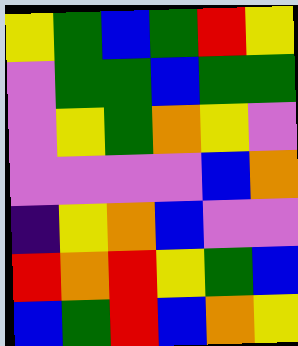[["yellow", "green", "blue", "green", "red", "yellow"], ["violet", "green", "green", "blue", "green", "green"], ["violet", "yellow", "green", "orange", "yellow", "violet"], ["violet", "violet", "violet", "violet", "blue", "orange"], ["indigo", "yellow", "orange", "blue", "violet", "violet"], ["red", "orange", "red", "yellow", "green", "blue"], ["blue", "green", "red", "blue", "orange", "yellow"]]